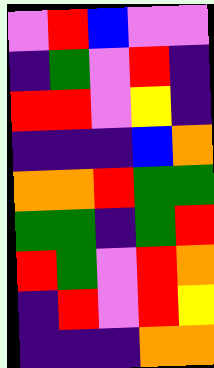[["violet", "red", "blue", "violet", "violet"], ["indigo", "green", "violet", "red", "indigo"], ["red", "red", "violet", "yellow", "indigo"], ["indigo", "indigo", "indigo", "blue", "orange"], ["orange", "orange", "red", "green", "green"], ["green", "green", "indigo", "green", "red"], ["red", "green", "violet", "red", "orange"], ["indigo", "red", "violet", "red", "yellow"], ["indigo", "indigo", "indigo", "orange", "orange"]]